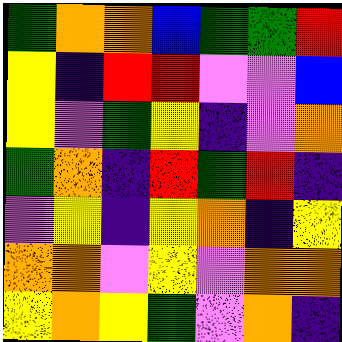[["green", "orange", "orange", "blue", "green", "green", "red"], ["yellow", "indigo", "red", "red", "violet", "violet", "blue"], ["yellow", "violet", "green", "yellow", "indigo", "violet", "orange"], ["green", "orange", "indigo", "red", "green", "red", "indigo"], ["violet", "yellow", "indigo", "yellow", "orange", "indigo", "yellow"], ["orange", "orange", "violet", "yellow", "violet", "orange", "orange"], ["yellow", "orange", "yellow", "green", "violet", "orange", "indigo"]]